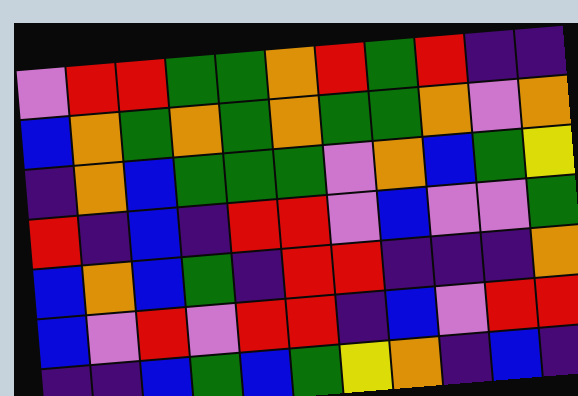[["violet", "red", "red", "green", "green", "orange", "red", "green", "red", "indigo", "indigo"], ["blue", "orange", "green", "orange", "green", "orange", "green", "green", "orange", "violet", "orange"], ["indigo", "orange", "blue", "green", "green", "green", "violet", "orange", "blue", "green", "yellow"], ["red", "indigo", "blue", "indigo", "red", "red", "violet", "blue", "violet", "violet", "green"], ["blue", "orange", "blue", "green", "indigo", "red", "red", "indigo", "indigo", "indigo", "orange"], ["blue", "violet", "red", "violet", "red", "red", "indigo", "blue", "violet", "red", "red"], ["indigo", "indigo", "blue", "green", "blue", "green", "yellow", "orange", "indigo", "blue", "indigo"]]